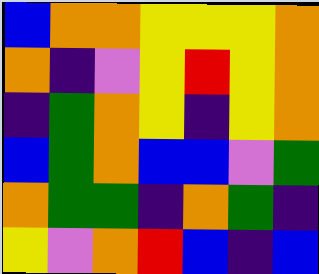[["blue", "orange", "orange", "yellow", "yellow", "yellow", "orange"], ["orange", "indigo", "violet", "yellow", "red", "yellow", "orange"], ["indigo", "green", "orange", "yellow", "indigo", "yellow", "orange"], ["blue", "green", "orange", "blue", "blue", "violet", "green"], ["orange", "green", "green", "indigo", "orange", "green", "indigo"], ["yellow", "violet", "orange", "red", "blue", "indigo", "blue"]]